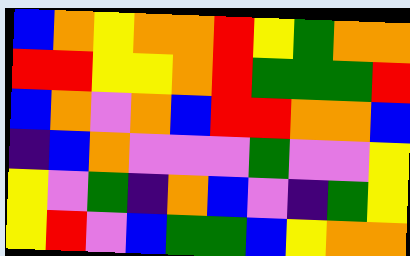[["blue", "orange", "yellow", "orange", "orange", "red", "yellow", "green", "orange", "orange"], ["red", "red", "yellow", "yellow", "orange", "red", "green", "green", "green", "red"], ["blue", "orange", "violet", "orange", "blue", "red", "red", "orange", "orange", "blue"], ["indigo", "blue", "orange", "violet", "violet", "violet", "green", "violet", "violet", "yellow"], ["yellow", "violet", "green", "indigo", "orange", "blue", "violet", "indigo", "green", "yellow"], ["yellow", "red", "violet", "blue", "green", "green", "blue", "yellow", "orange", "orange"]]